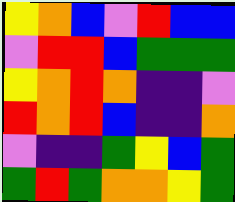[["yellow", "orange", "blue", "violet", "red", "blue", "blue"], ["violet", "red", "red", "blue", "green", "green", "green"], ["yellow", "orange", "red", "orange", "indigo", "indigo", "violet"], ["red", "orange", "red", "blue", "indigo", "indigo", "orange"], ["violet", "indigo", "indigo", "green", "yellow", "blue", "green"], ["green", "red", "green", "orange", "orange", "yellow", "green"]]